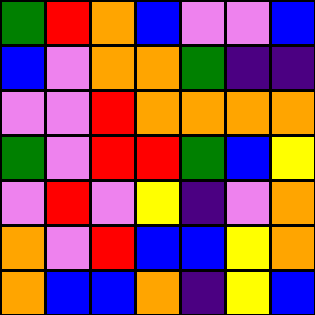[["green", "red", "orange", "blue", "violet", "violet", "blue"], ["blue", "violet", "orange", "orange", "green", "indigo", "indigo"], ["violet", "violet", "red", "orange", "orange", "orange", "orange"], ["green", "violet", "red", "red", "green", "blue", "yellow"], ["violet", "red", "violet", "yellow", "indigo", "violet", "orange"], ["orange", "violet", "red", "blue", "blue", "yellow", "orange"], ["orange", "blue", "blue", "orange", "indigo", "yellow", "blue"]]